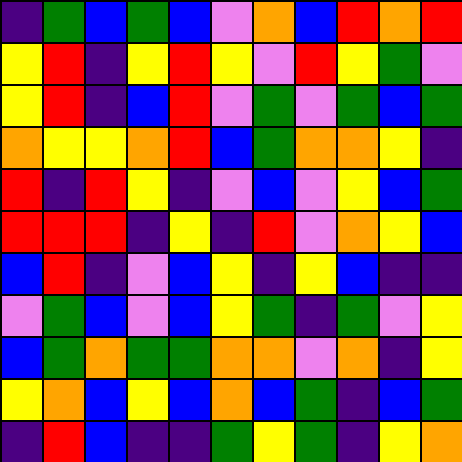[["indigo", "green", "blue", "green", "blue", "violet", "orange", "blue", "red", "orange", "red"], ["yellow", "red", "indigo", "yellow", "red", "yellow", "violet", "red", "yellow", "green", "violet"], ["yellow", "red", "indigo", "blue", "red", "violet", "green", "violet", "green", "blue", "green"], ["orange", "yellow", "yellow", "orange", "red", "blue", "green", "orange", "orange", "yellow", "indigo"], ["red", "indigo", "red", "yellow", "indigo", "violet", "blue", "violet", "yellow", "blue", "green"], ["red", "red", "red", "indigo", "yellow", "indigo", "red", "violet", "orange", "yellow", "blue"], ["blue", "red", "indigo", "violet", "blue", "yellow", "indigo", "yellow", "blue", "indigo", "indigo"], ["violet", "green", "blue", "violet", "blue", "yellow", "green", "indigo", "green", "violet", "yellow"], ["blue", "green", "orange", "green", "green", "orange", "orange", "violet", "orange", "indigo", "yellow"], ["yellow", "orange", "blue", "yellow", "blue", "orange", "blue", "green", "indigo", "blue", "green"], ["indigo", "red", "blue", "indigo", "indigo", "green", "yellow", "green", "indigo", "yellow", "orange"]]